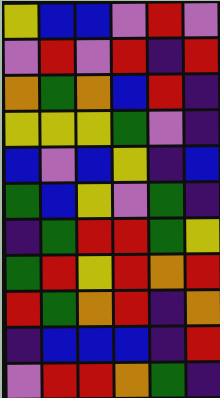[["yellow", "blue", "blue", "violet", "red", "violet"], ["violet", "red", "violet", "red", "indigo", "red"], ["orange", "green", "orange", "blue", "red", "indigo"], ["yellow", "yellow", "yellow", "green", "violet", "indigo"], ["blue", "violet", "blue", "yellow", "indigo", "blue"], ["green", "blue", "yellow", "violet", "green", "indigo"], ["indigo", "green", "red", "red", "green", "yellow"], ["green", "red", "yellow", "red", "orange", "red"], ["red", "green", "orange", "red", "indigo", "orange"], ["indigo", "blue", "blue", "blue", "indigo", "red"], ["violet", "red", "red", "orange", "green", "indigo"]]